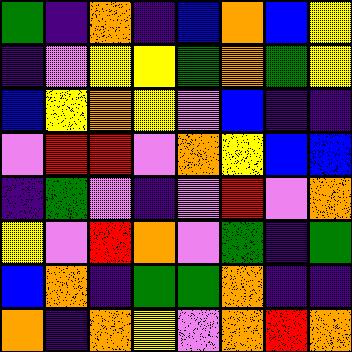[["green", "indigo", "orange", "indigo", "blue", "orange", "blue", "yellow"], ["indigo", "violet", "yellow", "yellow", "green", "orange", "green", "yellow"], ["blue", "yellow", "orange", "yellow", "violet", "blue", "indigo", "indigo"], ["violet", "red", "red", "violet", "orange", "yellow", "blue", "blue"], ["indigo", "green", "violet", "indigo", "violet", "red", "violet", "orange"], ["yellow", "violet", "red", "orange", "violet", "green", "indigo", "green"], ["blue", "orange", "indigo", "green", "green", "orange", "indigo", "indigo"], ["orange", "indigo", "orange", "yellow", "violet", "orange", "red", "orange"]]